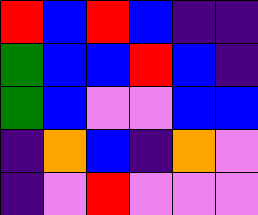[["red", "blue", "red", "blue", "indigo", "indigo"], ["green", "blue", "blue", "red", "blue", "indigo"], ["green", "blue", "violet", "violet", "blue", "blue"], ["indigo", "orange", "blue", "indigo", "orange", "violet"], ["indigo", "violet", "red", "violet", "violet", "violet"]]